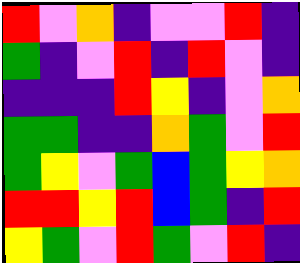[["red", "violet", "orange", "indigo", "violet", "violet", "red", "indigo"], ["green", "indigo", "violet", "red", "indigo", "red", "violet", "indigo"], ["indigo", "indigo", "indigo", "red", "yellow", "indigo", "violet", "orange"], ["green", "green", "indigo", "indigo", "orange", "green", "violet", "red"], ["green", "yellow", "violet", "green", "blue", "green", "yellow", "orange"], ["red", "red", "yellow", "red", "blue", "green", "indigo", "red"], ["yellow", "green", "violet", "red", "green", "violet", "red", "indigo"]]